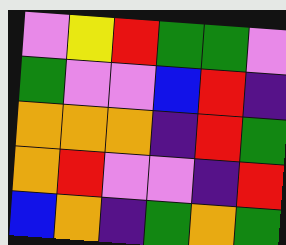[["violet", "yellow", "red", "green", "green", "violet"], ["green", "violet", "violet", "blue", "red", "indigo"], ["orange", "orange", "orange", "indigo", "red", "green"], ["orange", "red", "violet", "violet", "indigo", "red"], ["blue", "orange", "indigo", "green", "orange", "green"]]